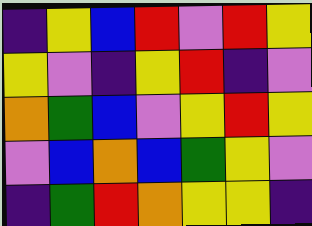[["indigo", "yellow", "blue", "red", "violet", "red", "yellow"], ["yellow", "violet", "indigo", "yellow", "red", "indigo", "violet"], ["orange", "green", "blue", "violet", "yellow", "red", "yellow"], ["violet", "blue", "orange", "blue", "green", "yellow", "violet"], ["indigo", "green", "red", "orange", "yellow", "yellow", "indigo"]]